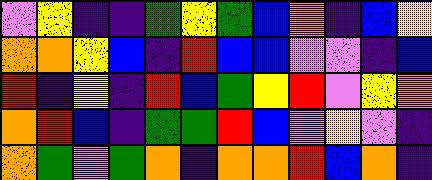[["violet", "yellow", "indigo", "indigo", "green", "yellow", "green", "blue", "orange", "indigo", "blue", "yellow"], ["orange", "orange", "yellow", "blue", "indigo", "red", "blue", "blue", "violet", "violet", "indigo", "blue"], ["red", "indigo", "yellow", "indigo", "red", "blue", "green", "yellow", "red", "violet", "yellow", "orange"], ["orange", "red", "blue", "indigo", "green", "green", "red", "blue", "violet", "yellow", "violet", "indigo"], ["orange", "green", "violet", "green", "orange", "indigo", "orange", "orange", "red", "blue", "orange", "indigo"]]